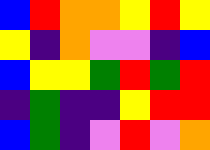[["blue", "red", "orange", "orange", "yellow", "red", "yellow"], ["yellow", "indigo", "orange", "violet", "violet", "indigo", "blue"], ["blue", "yellow", "yellow", "green", "red", "green", "red"], ["indigo", "green", "indigo", "indigo", "yellow", "red", "red"], ["blue", "green", "indigo", "violet", "red", "violet", "orange"]]